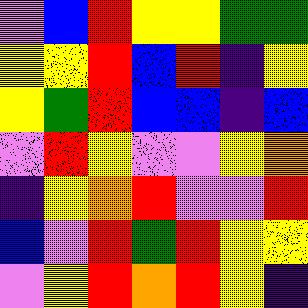[["violet", "blue", "red", "yellow", "yellow", "green", "green"], ["yellow", "yellow", "red", "blue", "red", "indigo", "yellow"], ["yellow", "green", "red", "blue", "blue", "indigo", "blue"], ["violet", "red", "yellow", "violet", "violet", "yellow", "orange"], ["indigo", "yellow", "orange", "red", "violet", "violet", "red"], ["blue", "violet", "red", "green", "red", "yellow", "yellow"], ["violet", "yellow", "red", "orange", "red", "yellow", "indigo"]]